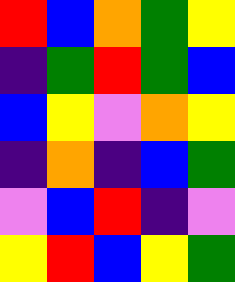[["red", "blue", "orange", "green", "yellow"], ["indigo", "green", "red", "green", "blue"], ["blue", "yellow", "violet", "orange", "yellow"], ["indigo", "orange", "indigo", "blue", "green"], ["violet", "blue", "red", "indigo", "violet"], ["yellow", "red", "blue", "yellow", "green"]]